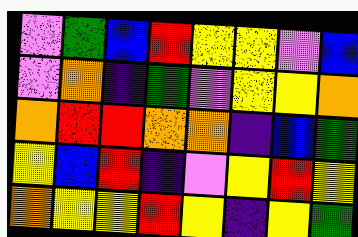[["violet", "green", "blue", "red", "yellow", "yellow", "violet", "blue"], ["violet", "orange", "indigo", "green", "violet", "yellow", "yellow", "orange"], ["orange", "red", "red", "orange", "orange", "indigo", "blue", "green"], ["yellow", "blue", "red", "indigo", "violet", "yellow", "red", "yellow"], ["orange", "yellow", "yellow", "red", "yellow", "indigo", "yellow", "green"]]